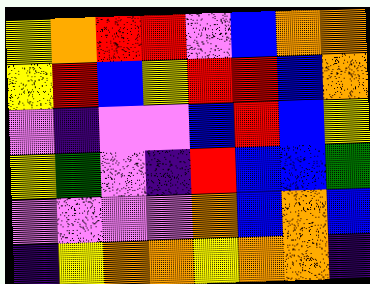[["yellow", "orange", "red", "red", "violet", "blue", "orange", "orange"], ["yellow", "red", "blue", "yellow", "red", "red", "blue", "orange"], ["violet", "indigo", "violet", "violet", "blue", "red", "blue", "yellow"], ["yellow", "green", "violet", "indigo", "red", "blue", "blue", "green"], ["violet", "violet", "violet", "violet", "orange", "blue", "orange", "blue"], ["indigo", "yellow", "orange", "orange", "yellow", "orange", "orange", "indigo"]]